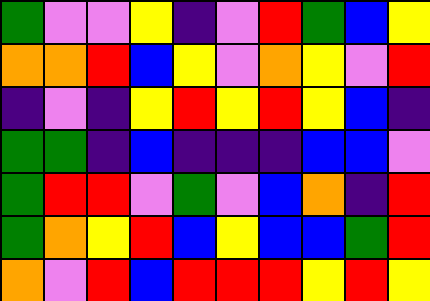[["green", "violet", "violet", "yellow", "indigo", "violet", "red", "green", "blue", "yellow"], ["orange", "orange", "red", "blue", "yellow", "violet", "orange", "yellow", "violet", "red"], ["indigo", "violet", "indigo", "yellow", "red", "yellow", "red", "yellow", "blue", "indigo"], ["green", "green", "indigo", "blue", "indigo", "indigo", "indigo", "blue", "blue", "violet"], ["green", "red", "red", "violet", "green", "violet", "blue", "orange", "indigo", "red"], ["green", "orange", "yellow", "red", "blue", "yellow", "blue", "blue", "green", "red"], ["orange", "violet", "red", "blue", "red", "red", "red", "yellow", "red", "yellow"]]